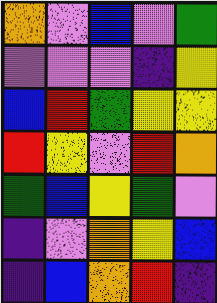[["orange", "violet", "blue", "violet", "green"], ["violet", "violet", "violet", "indigo", "yellow"], ["blue", "red", "green", "yellow", "yellow"], ["red", "yellow", "violet", "red", "orange"], ["green", "blue", "yellow", "green", "violet"], ["indigo", "violet", "orange", "yellow", "blue"], ["indigo", "blue", "orange", "red", "indigo"]]